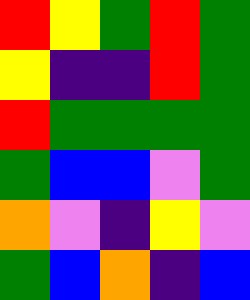[["red", "yellow", "green", "red", "green"], ["yellow", "indigo", "indigo", "red", "green"], ["red", "green", "green", "green", "green"], ["green", "blue", "blue", "violet", "green"], ["orange", "violet", "indigo", "yellow", "violet"], ["green", "blue", "orange", "indigo", "blue"]]